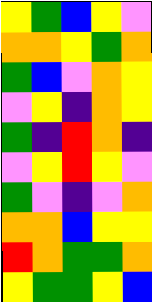[["yellow", "green", "blue", "yellow", "violet"], ["orange", "orange", "yellow", "green", "orange"], ["green", "blue", "violet", "orange", "yellow"], ["violet", "yellow", "indigo", "orange", "yellow"], ["green", "indigo", "red", "orange", "indigo"], ["violet", "yellow", "red", "yellow", "violet"], ["green", "violet", "indigo", "violet", "orange"], ["orange", "orange", "blue", "yellow", "yellow"], ["red", "orange", "green", "green", "orange"], ["yellow", "green", "green", "yellow", "blue"]]